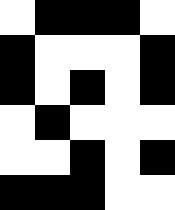[["white", "black", "black", "black", "white"], ["black", "white", "white", "white", "black"], ["black", "white", "black", "white", "black"], ["white", "black", "white", "white", "white"], ["white", "white", "black", "white", "black"], ["black", "black", "black", "white", "white"]]